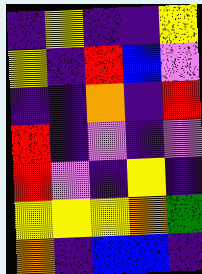[["indigo", "yellow", "indigo", "indigo", "yellow"], ["yellow", "indigo", "red", "blue", "violet"], ["indigo", "indigo", "orange", "indigo", "red"], ["red", "indigo", "violet", "indigo", "violet"], ["red", "violet", "indigo", "yellow", "indigo"], ["yellow", "yellow", "yellow", "orange", "green"], ["orange", "indigo", "blue", "blue", "indigo"]]